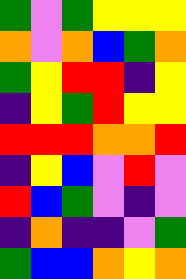[["green", "violet", "green", "yellow", "yellow", "yellow"], ["orange", "violet", "orange", "blue", "green", "orange"], ["green", "yellow", "red", "red", "indigo", "yellow"], ["indigo", "yellow", "green", "red", "yellow", "yellow"], ["red", "red", "red", "orange", "orange", "red"], ["indigo", "yellow", "blue", "violet", "red", "violet"], ["red", "blue", "green", "violet", "indigo", "violet"], ["indigo", "orange", "indigo", "indigo", "violet", "green"], ["green", "blue", "blue", "orange", "yellow", "orange"]]